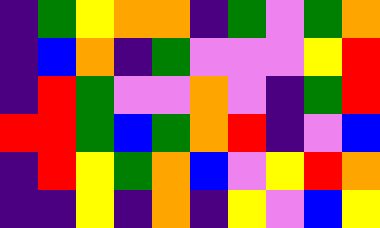[["indigo", "green", "yellow", "orange", "orange", "indigo", "green", "violet", "green", "orange"], ["indigo", "blue", "orange", "indigo", "green", "violet", "violet", "violet", "yellow", "red"], ["indigo", "red", "green", "violet", "violet", "orange", "violet", "indigo", "green", "red"], ["red", "red", "green", "blue", "green", "orange", "red", "indigo", "violet", "blue"], ["indigo", "red", "yellow", "green", "orange", "blue", "violet", "yellow", "red", "orange"], ["indigo", "indigo", "yellow", "indigo", "orange", "indigo", "yellow", "violet", "blue", "yellow"]]